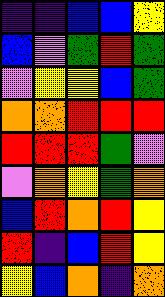[["indigo", "indigo", "blue", "blue", "yellow"], ["blue", "violet", "green", "red", "green"], ["violet", "yellow", "yellow", "blue", "green"], ["orange", "orange", "red", "red", "red"], ["red", "red", "red", "green", "violet"], ["violet", "orange", "yellow", "green", "orange"], ["blue", "red", "orange", "red", "yellow"], ["red", "indigo", "blue", "red", "yellow"], ["yellow", "blue", "orange", "indigo", "orange"]]